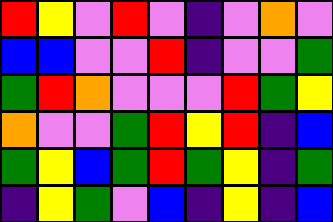[["red", "yellow", "violet", "red", "violet", "indigo", "violet", "orange", "violet"], ["blue", "blue", "violet", "violet", "red", "indigo", "violet", "violet", "green"], ["green", "red", "orange", "violet", "violet", "violet", "red", "green", "yellow"], ["orange", "violet", "violet", "green", "red", "yellow", "red", "indigo", "blue"], ["green", "yellow", "blue", "green", "red", "green", "yellow", "indigo", "green"], ["indigo", "yellow", "green", "violet", "blue", "indigo", "yellow", "indigo", "blue"]]